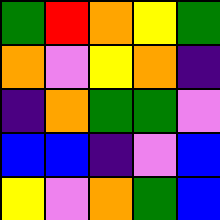[["green", "red", "orange", "yellow", "green"], ["orange", "violet", "yellow", "orange", "indigo"], ["indigo", "orange", "green", "green", "violet"], ["blue", "blue", "indigo", "violet", "blue"], ["yellow", "violet", "orange", "green", "blue"]]